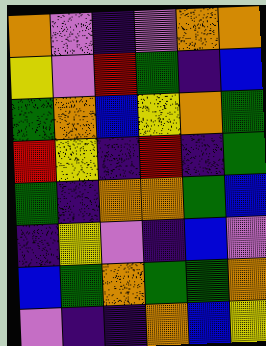[["orange", "violet", "indigo", "violet", "orange", "orange"], ["yellow", "violet", "red", "green", "indigo", "blue"], ["green", "orange", "blue", "yellow", "orange", "green"], ["red", "yellow", "indigo", "red", "indigo", "green"], ["green", "indigo", "orange", "orange", "green", "blue"], ["indigo", "yellow", "violet", "indigo", "blue", "violet"], ["blue", "green", "orange", "green", "green", "orange"], ["violet", "indigo", "indigo", "orange", "blue", "yellow"]]